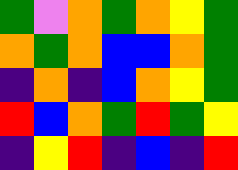[["green", "violet", "orange", "green", "orange", "yellow", "green"], ["orange", "green", "orange", "blue", "blue", "orange", "green"], ["indigo", "orange", "indigo", "blue", "orange", "yellow", "green"], ["red", "blue", "orange", "green", "red", "green", "yellow"], ["indigo", "yellow", "red", "indigo", "blue", "indigo", "red"]]